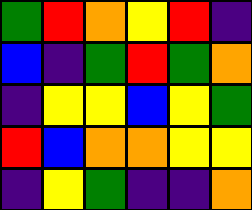[["green", "red", "orange", "yellow", "red", "indigo"], ["blue", "indigo", "green", "red", "green", "orange"], ["indigo", "yellow", "yellow", "blue", "yellow", "green"], ["red", "blue", "orange", "orange", "yellow", "yellow"], ["indigo", "yellow", "green", "indigo", "indigo", "orange"]]